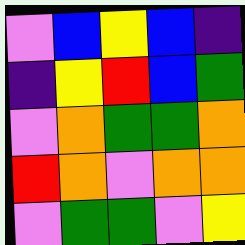[["violet", "blue", "yellow", "blue", "indigo"], ["indigo", "yellow", "red", "blue", "green"], ["violet", "orange", "green", "green", "orange"], ["red", "orange", "violet", "orange", "orange"], ["violet", "green", "green", "violet", "yellow"]]